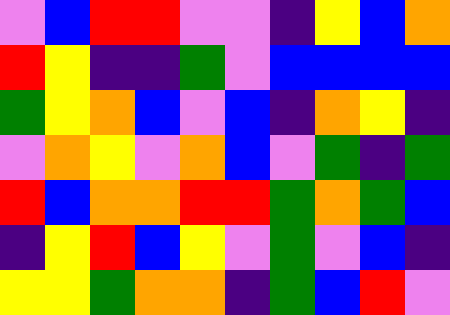[["violet", "blue", "red", "red", "violet", "violet", "indigo", "yellow", "blue", "orange"], ["red", "yellow", "indigo", "indigo", "green", "violet", "blue", "blue", "blue", "blue"], ["green", "yellow", "orange", "blue", "violet", "blue", "indigo", "orange", "yellow", "indigo"], ["violet", "orange", "yellow", "violet", "orange", "blue", "violet", "green", "indigo", "green"], ["red", "blue", "orange", "orange", "red", "red", "green", "orange", "green", "blue"], ["indigo", "yellow", "red", "blue", "yellow", "violet", "green", "violet", "blue", "indigo"], ["yellow", "yellow", "green", "orange", "orange", "indigo", "green", "blue", "red", "violet"]]